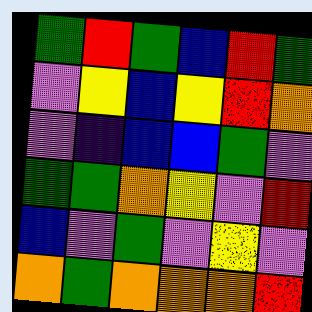[["green", "red", "green", "blue", "red", "green"], ["violet", "yellow", "blue", "yellow", "red", "orange"], ["violet", "indigo", "blue", "blue", "green", "violet"], ["green", "green", "orange", "yellow", "violet", "red"], ["blue", "violet", "green", "violet", "yellow", "violet"], ["orange", "green", "orange", "orange", "orange", "red"]]